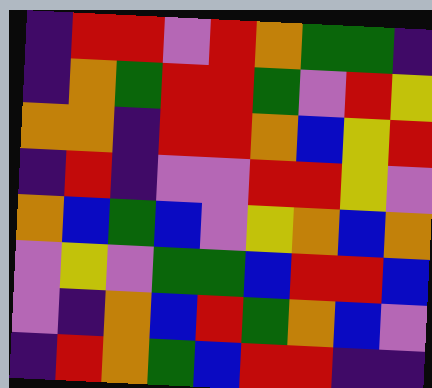[["indigo", "red", "red", "violet", "red", "orange", "green", "green", "indigo"], ["indigo", "orange", "green", "red", "red", "green", "violet", "red", "yellow"], ["orange", "orange", "indigo", "red", "red", "orange", "blue", "yellow", "red"], ["indigo", "red", "indigo", "violet", "violet", "red", "red", "yellow", "violet"], ["orange", "blue", "green", "blue", "violet", "yellow", "orange", "blue", "orange"], ["violet", "yellow", "violet", "green", "green", "blue", "red", "red", "blue"], ["violet", "indigo", "orange", "blue", "red", "green", "orange", "blue", "violet"], ["indigo", "red", "orange", "green", "blue", "red", "red", "indigo", "indigo"]]